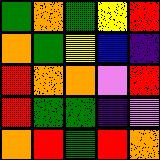[["green", "orange", "green", "yellow", "red"], ["orange", "green", "yellow", "blue", "indigo"], ["red", "orange", "orange", "violet", "red"], ["red", "green", "green", "indigo", "violet"], ["orange", "red", "green", "red", "orange"]]